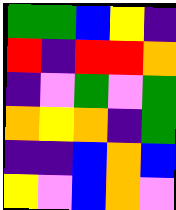[["green", "green", "blue", "yellow", "indigo"], ["red", "indigo", "red", "red", "orange"], ["indigo", "violet", "green", "violet", "green"], ["orange", "yellow", "orange", "indigo", "green"], ["indigo", "indigo", "blue", "orange", "blue"], ["yellow", "violet", "blue", "orange", "violet"]]